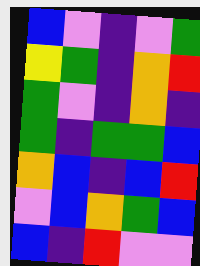[["blue", "violet", "indigo", "violet", "green"], ["yellow", "green", "indigo", "orange", "red"], ["green", "violet", "indigo", "orange", "indigo"], ["green", "indigo", "green", "green", "blue"], ["orange", "blue", "indigo", "blue", "red"], ["violet", "blue", "orange", "green", "blue"], ["blue", "indigo", "red", "violet", "violet"]]